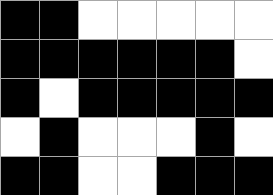[["black", "black", "white", "white", "white", "white", "white"], ["black", "black", "black", "black", "black", "black", "white"], ["black", "white", "black", "black", "black", "black", "black"], ["white", "black", "white", "white", "white", "black", "white"], ["black", "black", "white", "white", "black", "black", "black"]]